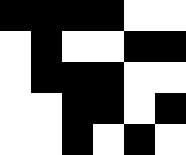[["black", "black", "black", "black", "white", "white"], ["white", "black", "white", "white", "black", "black"], ["white", "black", "black", "black", "white", "white"], ["white", "white", "black", "black", "white", "black"], ["white", "white", "black", "white", "black", "white"]]